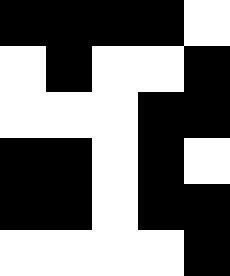[["black", "black", "black", "black", "white"], ["white", "black", "white", "white", "black"], ["white", "white", "white", "black", "black"], ["black", "black", "white", "black", "white"], ["black", "black", "white", "black", "black"], ["white", "white", "white", "white", "black"]]